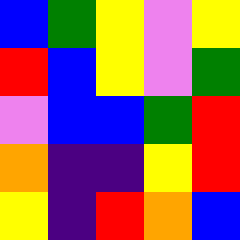[["blue", "green", "yellow", "violet", "yellow"], ["red", "blue", "yellow", "violet", "green"], ["violet", "blue", "blue", "green", "red"], ["orange", "indigo", "indigo", "yellow", "red"], ["yellow", "indigo", "red", "orange", "blue"]]